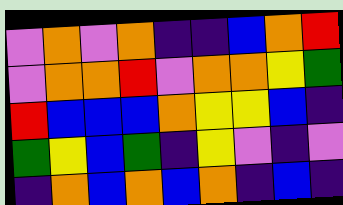[["violet", "orange", "violet", "orange", "indigo", "indigo", "blue", "orange", "red"], ["violet", "orange", "orange", "red", "violet", "orange", "orange", "yellow", "green"], ["red", "blue", "blue", "blue", "orange", "yellow", "yellow", "blue", "indigo"], ["green", "yellow", "blue", "green", "indigo", "yellow", "violet", "indigo", "violet"], ["indigo", "orange", "blue", "orange", "blue", "orange", "indigo", "blue", "indigo"]]